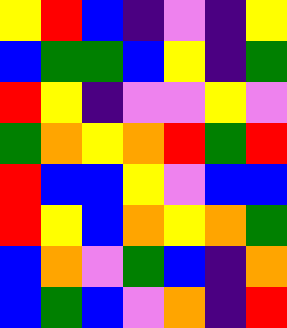[["yellow", "red", "blue", "indigo", "violet", "indigo", "yellow"], ["blue", "green", "green", "blue", "yellow", "indigo", "green"], ["red", "yellow", "indigo", "violet", "violet", "yellow", "violet"], ["green", "orange", "yellow", "orange", "red", "green", "red"], ["red", "blue", "blue", "yellow", "violet", "blue", "blue"], ["red", "yellow", "blue", "orange", "yellow", "orange", "green"], ["blue", "orange", "violet", "green", "blue", "indigo", "orange"], ["blue", "green", "blue", "violet", "orange", "indigo", "red"]]